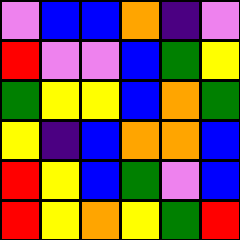[["violet", "blue", "blue", "orange", "indigo", "violet"], ["red", "violet", "violet", "blue", "green", "yellow"], ["green", "yellow", "yellow", "blue", "orange", "green"], ["yellow", "indigo", "blue", "orange", "orange", "blue"], ["red", "yellow", "blue", "green", "violet", "blue"], ["red", "yellow", "orange", "yellow", "green", "red"]]